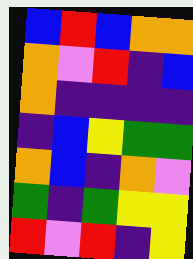[["blue", "red", "blue", "orange", "orange"], ["orange", "violet", "red", "indigo", "blue"], ["orange", "indigo", "indigo", "indigo", "indigo"], ["indigo", "blue", "yellow", "green", "green"], ["orange", "blue", "indigo", "orange", "violet"], ["green", "indigo", "green", "yellow", "yellow"], ["red", "violet", "red", "indigo", "yellow"]]